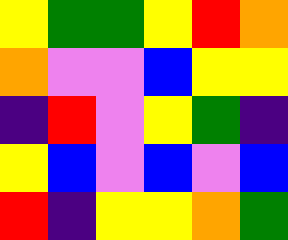[["yellow", "green", "green", "yellow", "red", "orange"], ["orange", "violet", "violet", "blue", "yellow", "yellow"], ["indigo", "red", "violet", "yellow", "green", "indigo"], ["yellow", "blue", "violet", "blue", "violet", "blue"], ["red", "indigo", "yellow", "yellow", "orange", "green"]]